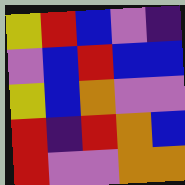[["yellow", "red", "blue", "violet", "indigo"], ["violet", "blue", "red", "blue", "blue"], ["yellow", "blue", "orange", "violet", "violet"], ["red", "indigo", "red", "orange", "blue"], ["red", "violet", "violet", "orange", "orange"]]